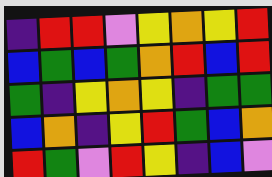[["indigo", "red", "red", "violet", "yellow", "orange", "yellow", "red"], ["blue", "green", "blue", "green", "orange", "red", "blue", "red"], ["green", "indigo", "yellow", "orange", "yellow", "indigo", "green", "green"], ["blue", "orange", "indigo", "yellow", "red", "green", "blue", "orange"], ["red", "green", "violet", "red", "yellow", "indigo", "blue", "violet"]]